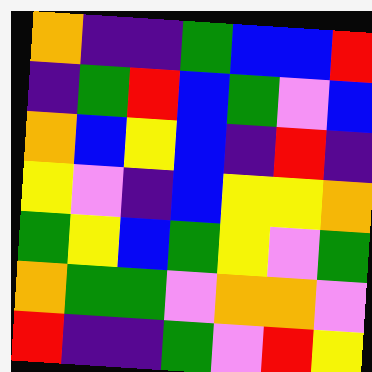[["orange", "indigo", "indigo", "green", "blue", "blue", "red"], ["indigo", "green", "red", "blue", "green", "violet", "blue"], ["orange", "blue", "yellow", "blue", "indigo", "red", "indigo"], ["yellow", "violet", "indigo", "blue", "yellow", "yellow", "orange"], ["green", "yellow", "blue", "green", "yellow", "violet", "green"], ["orange", "green", "green", "violet", "orange", "orange", "violet"], ["red", "indigo", "indigo", "green", "violet", "red", "yellow"]]